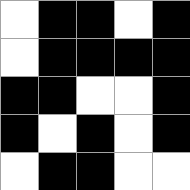[["white", "black", "black", "white", "black"], ["white", "black", "black", "black", "black"], ["black", "black", "white", "white", "black"], ["black", "white", "black", "white", "black"], ["white", "black", "black", "white", "white"]]